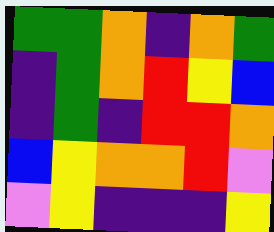[["green", "green", "orange", "indigo", "orange", "green"], ["indigo", "green", "orange", "red", "yellow", "blue"], ["indigo", "green", "indigo", "red", "red", "orange"], ["blue", "yellow", "orange", "orange", "red", "violet"], ["violet", "yellow", "indigo", "indigo", "indigo", "yellow"]]